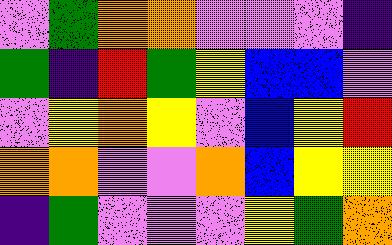[["violet", "green", "orange", "orange", "violet", "violet", "violet", "indigo"], ["green", "indigo", "red", "green", "yellow", "blue", "blue", "violet"], ["violet", "yellow", "orange", "yellow", "violet", "blue", "yellow", "red"], ["orange", "orange", "violet", "violet", "orange", "blue", "yellow", "yellow"], ["indigo", "green", "violet", "violet", "violet", "yellow", "green", "orange"]]